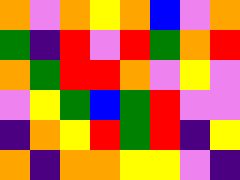[["orange", "violet", "orange", "yellow", "orange", "blue", "violet", "orange"], ["green", "indigo", "red", "violet", "red", "green", "orange", "red"], ["orange", "green", "red", "red", "orange", "violet", "yellow", "violet"], ["violet", "yellow", "green", "blue", "green", "red", "violet", "violet"], ["indigo", "orange", "yellow", "red", "green", "red", "indigo", "yellow"], ["orange", "indigo", "orange", "orange", "yellow", "yellow", "violet", "indigo"]]